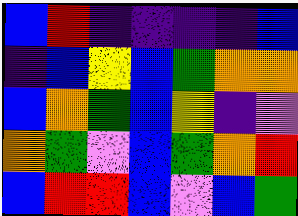[["blue", "red", "indigo", "indigo", "indigo", "indigo", "blue"], ["indigo", "blue", "yellow", "blue", "green", "orange", "orange"], ["blue", "orange", "green", "blue", "yellow", "indigo", "violet"], ["orange", "green", "violet", "blue", "green", "orange", "red"], ["blue", "red", "red", "blue", "violet", "blue", "green"]]